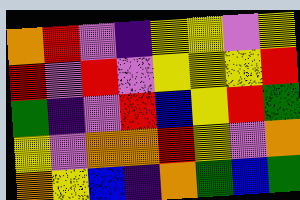[["orange", "red", "violet", "indigo", "yellow", "yellow", "violet", "yellow"], ["red", "violet", "red", "violet", "yellow", "yellow", "yellow", "red"], ["green", "indigo", "violet", "red", "blue", "yellow", "red", "green"], ["yellow", "violet", "orange", "orange", "red", "yellow", "violet", "orange"], ["orange", "yellow", "blue", "indigo", "orange", "green", "blue", "green"]]